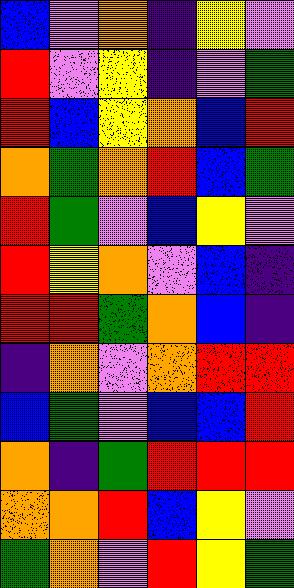[["blue", "violet", "orange", "indigo", "yellow", "violet"], ["red", "violet", "yellow", "indigo", "violet", "green"], ["red", "blue", "yellow", "orange", "blue", "red"], ["orange", "green", "orange", "red", "blue", "green"], ["red", "green", "violet", "blue", "yellow", "violet"], ["red", "yellow", "orange", "violet", "blue", "indigo"], ["red", "red", "green", "orange", "blue", "indigo"], ["indigo", "orange", "violet", "orange", "red", "red"], ["blue", "green", "violet", "blue", "blue", "red"], ["orange", "indigo", "green", "red", "red", "red"], ["orange", "orange", "red", "blue", "yellow", "violet"], ["green", "orange", "violet", "red", "yellow", "green"]]